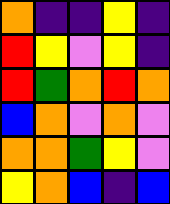[["orange", "indigo", "indigo", "yellow", "indigo"], ["red", "yellow", "violet", "yellow", "indigo"], ["red", "green", "orange", "red", "orange"], ["blue", "orange", "violet", "orange", "violet"], ["orange", "orange", "green", "yellow", "violet"], ["yellow", "orange", "blue", "indigo", "blue"]]